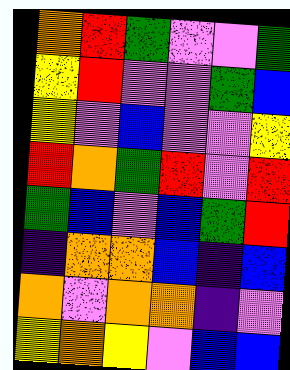[["orange", "red", "green", "violet", "violet", "green"], ["yellow", "red", "violet", "violet", "green", "blue"], ["yellow", "violet", "blue", "violet", "violet", "yellow"], ["red", "orange", "green", "red", "violet", "red"], ["green", "blue", "violet", "blue", "green", "red"], ["indigo", "orange", "orange", "blue", "indigo", "blue"], ["orange", "violet", "orange", "orange", "indigo", "violet"], ["yellow", "orange", "yellow", "violet", "blue", "blue"]]